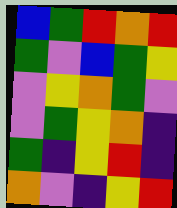[["blue", "green", "red", "orange", "red"], ["green", "violet", "blue", "green", "yellow"], ["violet", "yellow", "orange", "green", "violet"], ["violet", "green", "yellow", "orange", "indigo"], ["green", "indigo", "yellow", "red", "indigo"], ["orange", "violet", "indigo", "yellow", "red"]]